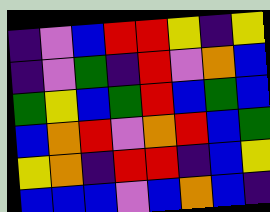[["indigo", "violet", "blue", "red", "red", "yellow", "indigo", "yellow"], ["indigo", "violet", "green", "indigo", "red", "violet", "orange", "blue"], ["green", "yellow", "blue", "green", "red", "blue", "green", "blue"], ["blue", "orange", "red", "violet", "orange", "red", "blue", "green"], ["yellow", "orange", "indigo", "red", "red", "indigo", "blue", "yellow"], ["blue", "blue", "blue", "violet", "blue", "orange", "blue", "indigo"]]